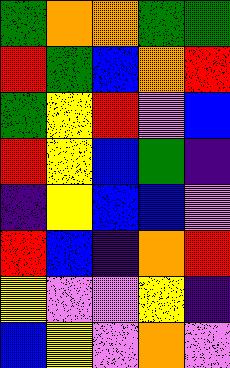[["green", "orange", "orange", "green", "green"], ["red", "green", "blue", "orange", "red"], ["green", "yellow", "red", "violet", "blue"], ["red", "yellow", "blue", "green", "indigo"], ["indigo", "yellow", "blue", "blue", "violet"], ["red", "blue", "indigo", "orange", "red"], ["yellow", "violet", "violet", "yellow", "indigo"], ["blue", "yellow", "violet", "orange", "violet"]]